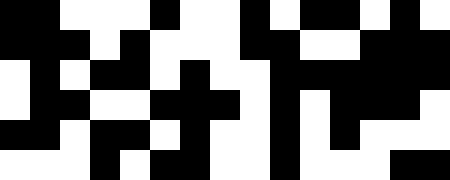[["black", "black", "white", "white", "white", "black", "white", "white", "black", "white", "black", "black", "white", "black", "white"], ["black", "black", "black", "white", "black", "white", "white", "white", "black", "black", "white", "white", "black", "black", "black"], ["white", "black", "white", "black", "black", "white", "black", "white", "white", "black", "black", "black", "black", "black", "black"], ["white", "black", "black", "white", "white", "black", "black", "black", "white", "black", "white", "black", "black", "black", "white"], ["black", "black", "white", "black", "black", "white", "black", "white", "white", "black", "white", "black", "white", "white", "white"], ["white", "white", "white", "black", "white", "black", "black", "white", "white", "black", "white", "white", "white", "black", "black"]]